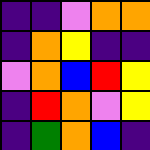[["indigo", "indigo", "violet", "orange", "orange"], ["indigo", "orange", "yellow", "indigo", "indigo"], ["violet", "orange", "blue", "red", "yellow"], ["indigo", "red", "orange", "violet", "yellow"], ["indigo", "green", "orange", "blue", "indigo"]]